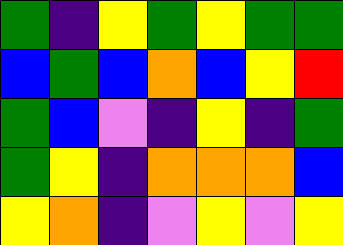[["green", "indigo", "yellow", "green", "yellow", "green", "green"], ["blue", "green", "blue", "orange", "blue", "yellow", "red"], ["green", "blue", "violet", "indigo", "yellow", "indigo", "green"], ["green", "yellow", "indigo", "orange", "orange", "orange", "blue"], ["yellow", "orange", "indigo", "violet", "yellow", "violet", "yellow"]]